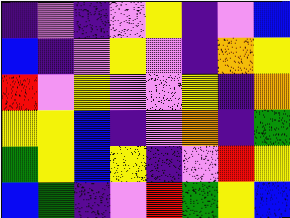[["indigo", "violet", "indigo", "violet", "yellow", "indigo", "violet", "blue"], ["blue", "indigo", "violet", "yellow", "violet", "indigo", "orange", "yellow"], ["red", "violet", "yellow", "violet", "violet", "yellow", "indigo", "orange"], ["yellow", "yellow", "blue", "indigo", "violet", "orange", "indigo", "green"], ["green", "yellow", "blue", "yellow", "indigo", "violet", "red", "yellow"], ["blue", "green", "indigo", "violet", "red", "green", "yellow", "blue"]]